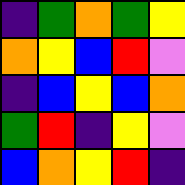[["indigo", "green", "orange", "green", "yellow"], ["orange", "yellow", "blue", "red", "violet"], ["indigo", "blue", "yellow", "blue", "orange"], ["green", "red", "indigo", "yellow", "violet"], ["blue", "orange", "yellow", "red", "indigo"]]